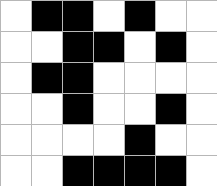[["white", "black", "black", "white", "black", "white", "white"], ["white", "white", "black", "black", "white", "black", "white"], ["white", "black", "black", "white", "white", "white", "white"], ["white", "white", "black", "white", "white", "black", "white"], ["white", "white", "white", "white", "black", "white", "white"], ["white", "white", "black", "black", "black", "black", "white"]]